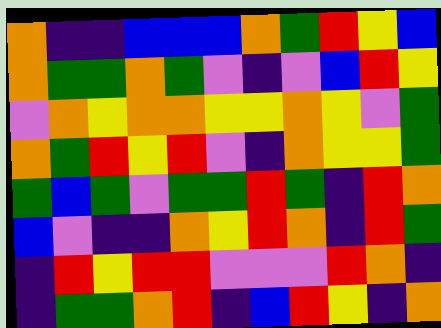[["orange", "indigo", "indigo", "blue", "blue", "blue", "orange", "green", "red", "yellow", "blue"], ["orange", "green", "green", "orange", "green", "violet", "indigo", "violet", "blue", "red", "yellow"], ["violet", "orange", "yellow", "orange", "orange", "yellow", "yellow", "orange", "yellow", "violet", "green"], ["orange", "green", "red", "yellow", "red", "violet", "indigo", "orange", "yellow", "yellow", "green"], ["green", "blue", "green", "violet", "green", "green", "red", "green", "indigo", "red", "orange"], ["blue", "violet", "indigo", "indigo", "orange", "yellow", "red", "orange", "indigo", "red", "green"], ["indigo", "red", "yellow", "red", "red", "violet", "violet", "violet", "red", "orange", "indigo"], ["indigo", "green", "green", "orange", "red", "indigo", "blue", "red", "yellow", "indigo", "orange"]]